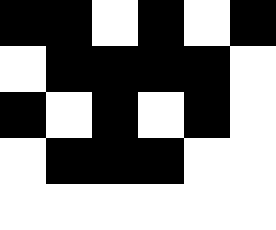[["black", "black", "white", "black", "white", "black"], ["white", "black", "black", "black", "black", "white"], ["black", "white", "black", "white", "black", "white"], ["white", "black", "black", "black", "white", "white"], ["white", "white", "white", "white", "white", "white"]]